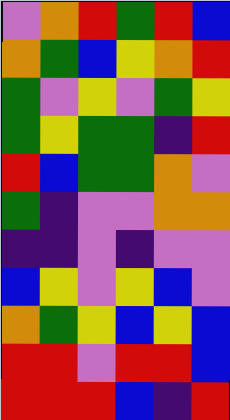[["violet", "orange", "red", "green", "red", "blue"], ["orange", "green", "blue", "yellow", "orange", "red"], ["green", "violet", "yellow", "violet", "green", "yellow"], ["green", "yellow", "green", "green", "indigo", "red"], ["red", "blue", "green", "green", "orange", "violet"], ["green", "indigo", "violet", "violet", "orange", "orange"], ["indigo", "indigo", "violet", "indigo", "violet", "violet"], ["blue", "yellow", "violet", "yellow", "blue", "violet"], ["orange", "green", "yellow", "blue", "yellow", "blue"], ["red", "red", "violet", "red", "red", "blue"], ["red", "red", "red", "blue", "indigo", "red"]]